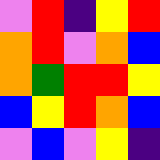[["violet", "red", "indigo", "yellow", "red"], ["orange", "red", "violet", "orange", "blue"], ["orange", "green", "red", "red", "yellow"], ["blue", "yellow", "red", "orange", "blue"], ["violet", "blue", "violet", "yellow", "indigo"]]